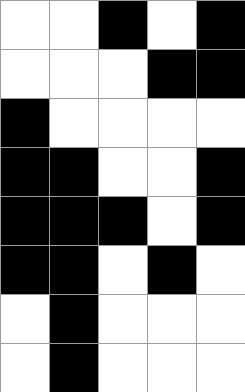[["white", "white", "black", "white", "black"], ["white", "white", "white", "black", "black"], ["black", "white", "white", "white", "white"], ["black", "black", "white", "white", "black"], ["black", "black", "black", "white", "black"], ["black", "black", "white", "black", "white"], ["white", "black", "white", "white", "white"], ["white", "black", "white", "white", "white"]]